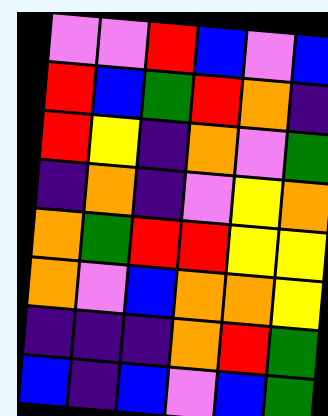[["violet", "violet", "red", "blue", "violet", "blue"], ["red", "blue", "green", "red", "orange", "indigo"], ["red", "yellow", "indigo", "orange", "violet", "green"], ["indigo", "orange", "indigo", "violet", "yellow", "orange"], ["orange", "green", "red", "red", "yellow", "yellow"], ["orange", "violet", "blue", "orange", "orange", "yellow"], ["indigo", "indigo", "indigo", "orange", "red", "green"], ["blue", "indigo", "blue", "violet", "blue", "green"]]